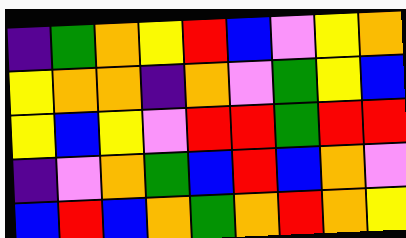[["indigo", "green", "orange", "yellow", "red", "blue", "violet", "yellow", "orange"], ["yellow", "orange", "orange", "indigo", "orange", "violet", "green", "yellow", "blue"], ["yellow", "blue", "yellow", "violet", "red", "red", "green", "red", "red"], ["indigo", "violet", "orange", "green", "blue", "red", "blue", "orange", "violet"], ["blue", "red", "blue", "orange", "green", "orange", "red", "orange", "yellow"]]